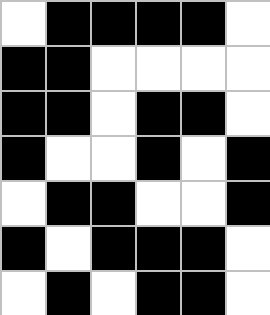[["white", "black", "black", "black", "black", "white"], ["black", "black", "white", "white", "white", "white"], ["black", "black", "white", "black", "black", "white"], ["black", "white", "white", "black", "white", "black"], ["white", "black", "black", "white", "white", "black"], ["black", "white", "black", "black", "black", "white"], ["white", "black", "white", "black", "black", "white"]]